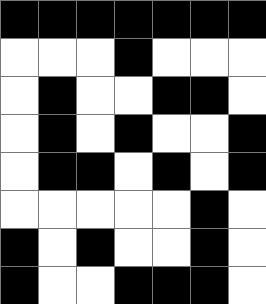[["black", "black", "black", "black", "black", "black", "black"], ["white", "white", "white", "black", "white", "white", "white"], ["white", "black", "white", "white", "black", "black", "white"], ["white", "black", "white", "black", "white", "white", "black"], ["white", "black", "black", "white", "black", "white", "black"], ["white", "white", "white", "white", "white", "black", "white"], ["black", "white", "black", "white", "white", "black", "white"], ["black", "white", "white", "black", "black", "black", "white"]]